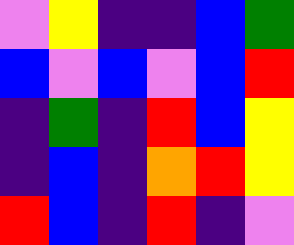[["violet", "yellow", "indigo", "indigo", "blue", "green"], ["blue", "violet", "blue", "violet", "blue", "red"], ["indigo", "green", "indigo", "red", "blue", "yellow"], ["indigo", "blue", "indigo", "orange", "red", "yellow"], ["red", "blue", "indigo", "red", "indigo", "violet"]]